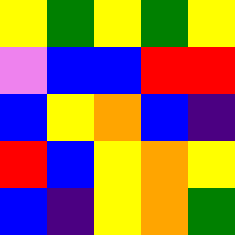[["yellow", "green", "yellow", "green", "yellow"], ["violet", "blue", "blue", "red", "red"], ["blue", "yellow", "orange", "blue", "indigo"], ["red", "blue", "yellow", "orange", "yellow"], ["blue", "indigo", "yellow", "orange", "green"]]